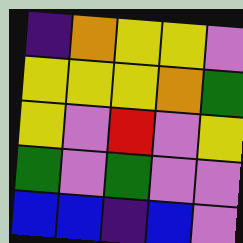[["indigo", "orange", "yellow", "yellow", "violet"], ["yellow", "yellow", "yellow", "orange", "green"], ["yellow", "violet", "red", "violet", "yellow"], ["green", "violet", "green", "violet", "violet"], ["blue", "blue", "indigo", "blue", "violet"]]